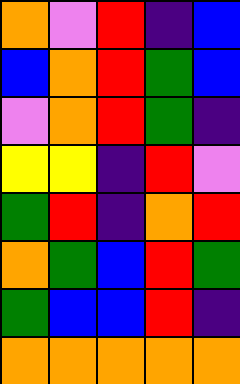[["orange", "violet", "red", "indigo", "blue"], ["blue", "orange", "red", "green", "blue"], ["violet", "orange", "red", "green", "indigo"], ["yellow", "yellow", "indigo", "red", "violet"], ["green", "red", "indigo", "orange", "red"], ["orange", "green", "blue", "red", "green"], ["green", "blue", "blue", "red", "indigo"], ["orange", "orange", "orange", "orange", "orange"]]